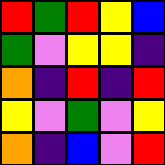[["red", "green", "red", "yellow", "blue"], ["green", "violet", "yellow", "yellow", "indigo"], ["orange", "indigo", "red", "indigo", "red"], ["yellow", "violet", "green", "violet", "yellow"], ["orange", "indigo", "blue", "violet", "red"]]